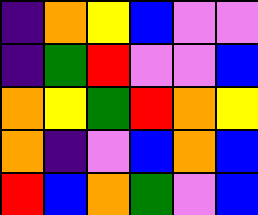[["indigo", "orange", "yellow", "blue", "violet", "violet"], ["indigo", "green", "red", "violet", "violet", "blue"], ["orange", "yellow", "green", "red", "orange", "yellow"], ["orange", "indigo", "violet", "blue", "orange", "blue"], ["red", "blue", "orange", "green", "violet", "blue"]]